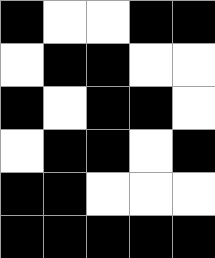[["black", "white", "white", "black", "black"], ["white", "black", "black", "white", "white"], ["black", "white", "black", "black", "white"], ["white", "black", "black", "white", "black"], ["black", "black", "white", "white", "white"], ["black", "black", "black", "black", "black"]]